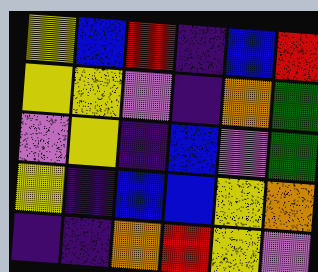[["yellow", "blue", "red", "indigo", "blue", "red"], ["yellow", "yellow", "violet", "indigo", "orange", "green"], ["violet", "yellow", "indigo", "blue", "violet", "green"], ["yellow", "indigo", "blue", "blue", "yellow", "orange"], ["indigo", "indigo", "orange", "red", "yellow", "violet"]]